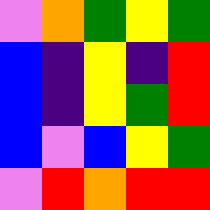[["violet", "orange", "green", "yellow", "green"], ["blue", "indigo", "yellow", "indigo", "red"], ["blue", "indigo", "yellow", "green", "red"], ["blue", "violet", "blue", "yellow", "green"], ["violet", "red", "orange", "red", "red"]]